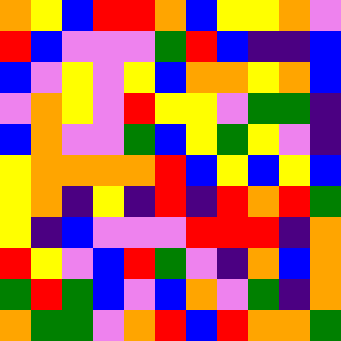[["orange", "yellow", "blue", "red", "red", "orange", "blue", "yellow", "yellow", "orange", "violet"], ["red", "blue", "violet", "violet", "violet", "green", "red", "blue", "indigo", "indigo", "blue"], ["blue", "violet", "yellow", "violet", "yellow", "blue", "orange", "orange", "yellow", "orange", "blue"], ["violet", "orange", "yellow", "violet", "red", "yellow", "yellow", "violet", "green", "green", "indigo"], ["blue", "orange", "violet", "violet", "green", "blue", "yellow", "green", "yellow", "violet", "indigo"], ["yellow", "orange", "orange", "orange", "orange", "red", "blue", "yellow", "blue", "yellow", "blue"], ["yellow", "orange", "indigo", "yellow", "indigo", "red", "indigo", "red", "orange", "red", "green"], ["yellow", "indigo", "blue", "violet", "violet", "violet", "red", "red", "red", "indigo", "orange"], ["red", "yellow", "violet", "blue", "red", "green", "violet", "indigo", "orange", "blue", "orange"], ["green", "red", "green", "blue", "violet", "blue", "orange", "violet", "green", "indigo", "orange"], ["orange", "green", "green", "violet", "orange", "red", "blue", "red", "orange", "orange", "green"]]